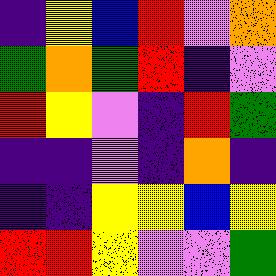[["indigo", "yellow", "blue", "red", "violet", "orange"], ["green", "orange", "green", "red", "indigo", "violet"], ["red", "yellow", "violet", "indigo", "red", "green"], ["indigo", "indigo", "violet", "indigo", "orange", "indigo"], ["indigo", "indigo", "yellow", "yellow", "blue", "yellow"], ["red", "red", "yellow", "violet", "violet", "green"]]